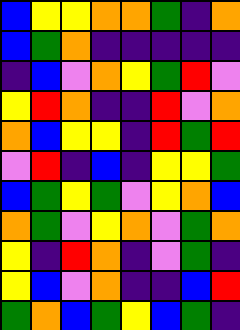[["blue", "yellow", "yellow", "orange", "orange", "green", "indigo", "orange"], ["blue", "green", "orange", "indigo", "indigo", "indigo", "indigo", "indigo"], ["indigo", "blue", "violet", "orange", "yellow", "green", "red", "violet"], ["yellow", "red", "orange", "indigo", "indigo", "red", "violet", "orange"], ["orange", "blue", "yellow", "yellow", "indigo", "red", "green", "red"], ["violet", "red", "indigo", "blue", "indigo", "yellow", "yellow", "green"], ["blue", "green", "yellow", "green", "violet", "yellow", "orange", "blue"], ["orange", "green", "violet", "yellow", "orange", "violet", "green", "orange"], ["yellow", "indigo", "red", "orange", "indigo", "violet", "green", "indigo"], ["yellow", "blue", "violet", "orange", "indigo", "indigo", "blue", "red"], ["green", "orange", "blue", "green", "yellow", "blue", "green", "indigo"]]